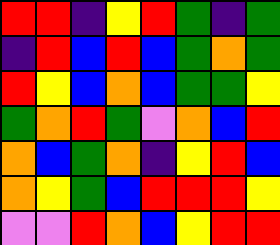[["red", "red", "indigo", "yellow", "red", "green", "indigo", "green"], ["indigo", "red", "blue", "red", "blue", "green", "orange", "green"], ["red", "yellow", "blue", "orange", "blue", "green", "green", "yellow"], ["green", "orange", "red", "green", "violet", "orange", "blue", "red"], ["orange", "blue", "green", "orange", "indigo", "yellow", "red", "blue"], ["orange", "yellow", "green", "blue", "red", "red", "red", "yellow"], ["violet", "violet", "red", "orange", "blue", "yellow", "red", "red"]]